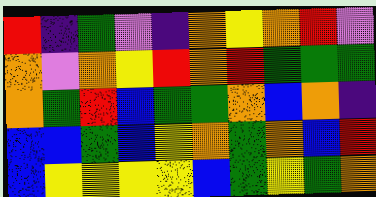[["red", "indigo", "green", "violet", "indigo", "orange", "yellow", "orange", "red", "violet"], ["orange", "violet", "orange", "yellow", "red", "orange", "red", "green", "green", "green"], ["orange", "green", "red", "blue", "green", "green", "orange", "blue", "orange", "indigo"], ["blue", "blue", "green", "blue", "yellow", "orange", "green", "orange", "blue", "red"], ["blue", "yellow", "yellow", "yellow", "yellow", "blue", "green", "yellow", "green", "orange"]]